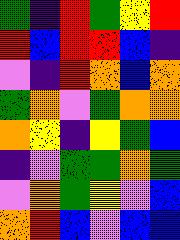[["green", "indigo", "red", "green", "yellow", "red"], ["red", "blue", "red", "red", "blue", "indigo"], ["violet", "indigo", "red", "orange", "blue", "orange"], ["green", "orange", "violet", "green", "orange", "orange"], ["orange", "yellow", "indigo", "yellow", "green", "blue"], ["indigo", "violet", "green", "green", "orange", "green"], ["violet", "orange", "green", "yellow", "violet", "blue"], ["orange", "red", "blue", "violet", "blue", "blue"]]